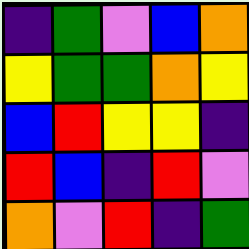[["indigo", "green", "violet", "blue", "orange"], ["yellow", "green", "green", "orange", "yellow"], ["blue", "red", "yellow", "yellow", "indigo"], ["red", "blue", "indigo", "red", "violet"], ["orange", "violet", "red", "indigo", "green"]]